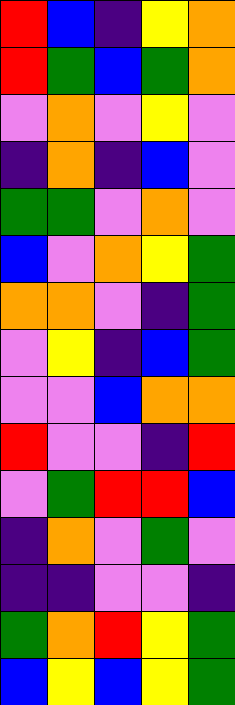[["red", "blue", "indigo", "yellow", "orange"], ["red", "green", "blue", "green", "orange"], ["violet", "orange", "violet", "yellow", "violet"], ["indigo", "orange", "indigo", "blue", "violet"], ["green", "green", "violet", "orange", "violet"], ["blue", "violet", "orange", "yellow", "green"], ["orange", "orange", "violet", "indigo", "green"], ["violet", "yellow", "indigo", "blue", "green"], ["violet", "violet", "blue", "orange", "orange"], ["red", "violet", "violet", "indigo", "red"], ["violet", "green", "red", "red", "blue"], ["indigo", "orange", "violet", "green", "violet"], ["indigo", "indigo", "violet", "violet", "indigo"], ["green", "orange", "red", "yellow", "green"], ["blue", "yellow", "blue", "yellow", "green"]]